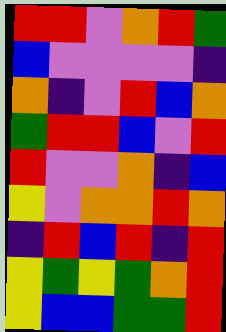[["red", "red", "violet", "orange", "red", "green"], ["blue", "violet", "violet", "violet", "violet", "indigo"], ["orange", "indigo", "violet", "red", "blue", "orange"], ["green", "red", "red", "blue", "violet", "red"], ["red", "violet", "violet", "orange", "indigo", "blue"], ["yellow", "violet", "orange", "orange", "red", "orange"], ["indigo", "red", "blue", "red", "indigo", "red"], ["yellow", "green", "yellow", "green", "orange", "red"], ["yellow", "blue", "blue", "green", "green", "red"]]